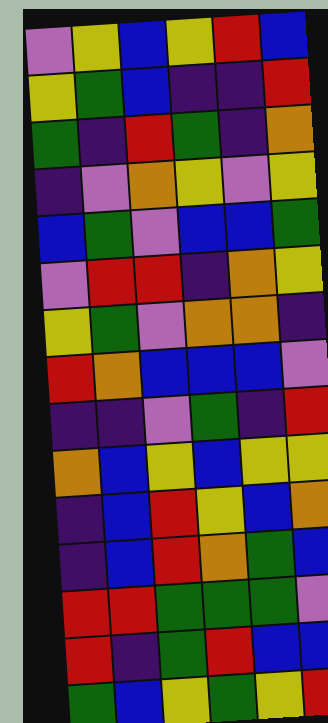[["violet", "yellow", "blue", "yellow", "red", "blue"], ["yellow", "green", "blue", "indigo", "indigo", "red"], ["green", "indigo", "red", "green", "indigo", "orange"], ["indigo", "violet", "orange", "yellow", "violet", "yellow"], ["blue", "green", "violet", "blue", "blue", "green"], ["violet", "red", "red", "indigo", "orange", "yellow"], ["yellow", "green", "violet", "orange", "orange", "indigo"], ["red", "orange", "blue", "blue", "blue", "violet"], ["indigo", "indigo", "violet", "green", "indigo", "red"], ["orange", "blue", "yellow", "blue", "yellow", "yellow"], ["indigo", "blue", "red", "yellow", "blue", "orange"], ["indigo", "blue", "red", "orange", "green", "blue"], ["red", "red", "green", "green", "green", "violet"], ["red", "indigo", "green", "red", "blue", "blue"], ["green", "blue", "yellow", "green", "yellow", "red"]]